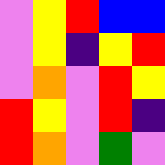[["violet", "yellow", "red", "blue", "blue"], ["violet", "yellow", "indigo", "yellow", "red"], ["violet", "orange", "violet", "red", "yellow"], ["red", "yellow", "violet", "red", "indigo"], ["red", "orange", "violet", "green", "violet"]]